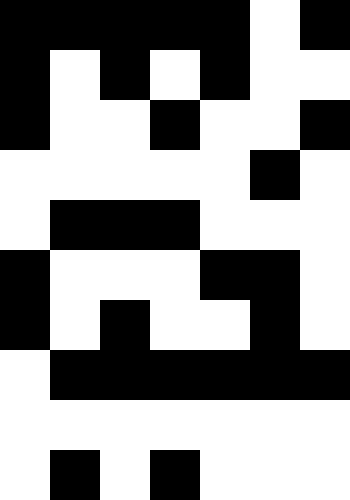[["black", "black", "black", "black", "black", "white", "black"], ["black", "white", "black", "white", "black", "white", "white"], ["black", "white", "white", "black", "white", "white", "black"], ["white", "white", "white", "white", "white", "black", "white"], ["white", "black", "black", "black", "white", "white", "white"], ["black", "white", "white", "white", "black", "black", "white"], ["black", "white", "black", "white", "white", "black", "white"], ["white", "black", "black", "black", "black", "black", "black"], ["white", "white", "white", "white", "white", "white", "white"], ["white", "black", "white", "black", "white", "white", "white"]]